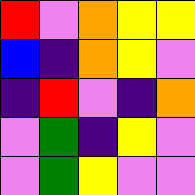[["red", "violet", "orange", "yellow", "yellow"], ["blue", "indigo", "orange", "yellow", "violet"], ["indigo", "red", "violet", "indigo", "orange"], ["violet", "green", "indigo", "yellow", "violet"], ["violet", "green", "yellow", "violet", "violet"]]